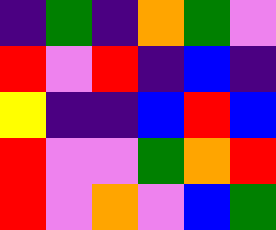[["indigo", "green", "indigo", "orange", "green", "violet"], ["red", "violet", "red", "indigo", "blue", "indigo"], ["yellow", "indigo", "indigo", "blue", "red", "blue"], ["red", "violet", "violet", "green", "orange", "red"], ["red", "violet", "orange", "violet", "blue", "green"]]